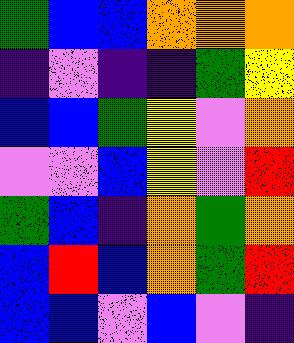[["green", "blue", "blue", "orange", "orange", "orange"], ["indigo", "violet", "indigo", "indigo", "green", "yellow"], ["blue", "blue", "green", "yellow", "violet", "orange"], ["violet", "violet", "blue", "yellow", "violet", "red"], ["green", "blue", "indigo", "orange", "green", "orange"], ["blue", "red", "blue", "orange", "green", "red"], ["blue", "blue", "violet", "blue", "violet", "indigo"]]